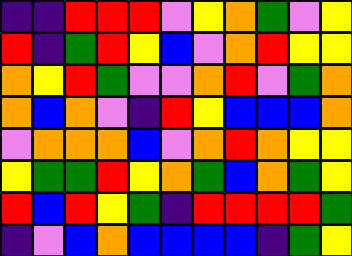[["indigo", "indigo", "red", "red", "red", "violet", "yellow", "orange", "green", "violet", "yellow"], ["red", "indigo", "green", "red", "yellow", "blue", "violet", "orange", "red", "yellow", "yellow"], ["orange", "yellow", "red", "green", "violet", "violet", "orange", "red", "violet", "green", "orange"], ["orange", "blue", "orange", "violet", "indigo", "red", "yellow", "blue", "blue", "blue", "orange"], ["violet", "orange", "orange", "orange", "blue", "violet", "orange", "red", "orange", "yellow", "yellow"], ["yellow", "green", "green", "red", "yellow", "orange", "green", "blue", "orange", "green", "yellow"], ["red", "blue", "red", "yellow", "green", "indigo", "red", "red", "red", "red", "green"], ["indigo", "violet", "blue", "orange", "blue", "blue", "blue", "blue", "indigo", "green", "yellow"]]